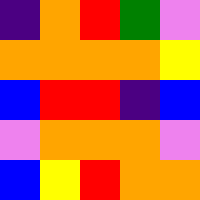[["indigo", "orange", "red", "green", "violet"], ["orange", "orange", "orange", "orange", "yellow"], ["blue", "red", "red", "indigo", "blue"], ["violet", "orange", "orange", "orange", "violet"], ["blue", "yellow", "red", "orange", "orange"]]